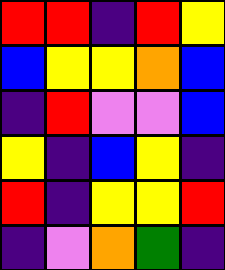[["red", "red", "indigo", "red", "yellow"], ["blue", "yellow", "yellow", "orange", "blue"], ["indigo", "red", "violet", "violet", "blue"], ["yellow", "indigo", "blue", "yellow", "indigo"], ["red", "indigo", "yellow", "yellow", "red"], ["indigo", "violet", "orange", "green", "indigo"]]